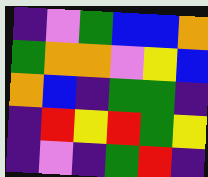[["indigo", "violet", "green", "blue", "blue", "orange"], ["green", "orange", "orange", "violet", "yellow", "blue"], ["orange", "blue", "indigo", "green", "green", "indigo"], ["indigo", "red", "yellow", "red", "green", "yellow"], ["indigo", "violet", "indigo", "green", "red", "indigo"]]